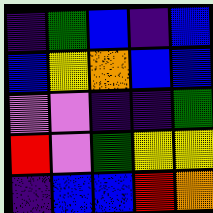[["indigo", "green", "blue", "indigo", "blue"], ["blue", "yellow", "orange", "blue", "blue"], ["violet", "violet", "indigo", "indigo", "green"], ["red", "violet", "green", "yellow", "yellow"], ["indigo", "blue", "blue", "red", "orange"]]